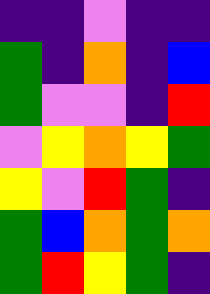[["indigo", "indigo", "violet", "indigo", "indigo"], ["green", "indigo", "orange", "indigo", "blue"], ["green", "violet", "violet", "indigo", "red"], ["violet", "yellow", "orange", "yellow", "green"], ["yellow", "violet", "red", "green", "indigo"], ["green", "blue", "orange", "green", "orange"], ["green", "red", "yellow", "green", "indigo"]]